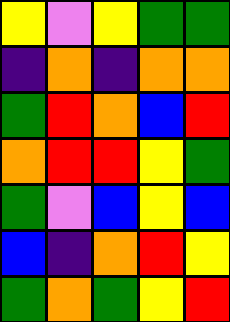[["yellow", "violet", "yellow", "green", "green"], ["indigo", "orange", "indigo", "orange", "orange"], ["green", "red", "orange", "blue", "red"], ["orange", "red", "red", "yellow", "green"], ["green", "violet", "blue", "yellow", "blue"], ["blue", "indigo", "orange", "red", "yellow"], ["green", "orange", "green", "yellow", "red"]]